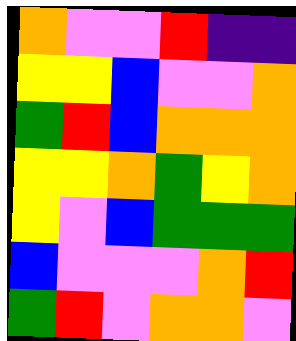[["orange", "violet", "violet", "red", "indigo", "indigo"], ["yellow", "yellow", "blue", "violet", "violet", "orange"], ["green", "red", "blue", "orange", "orange", "orange"], ["yellow", "yellow", "orange", "green", "yellow", "orange"], ["yellow", "violet", "blue", "green", "green", "green"], ["blue", "violet", "violet", "violet", "orange", "red"], ["green", "red", "violet", "orange", "orange", "violet"]]